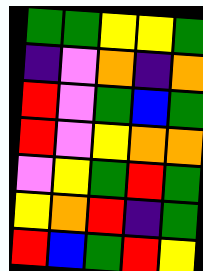[["green", "green", "yellow", "yellow", "green"], ["indigo", "violet", "orange", "indigo", "orange"], ["red", "violet", "green", "blue", "green"], ["red", "violet", "yellow", "orange", "orange"], ["violet", "yellow", "green", "red", "green"], ["yellow", "orange", "red", "indigo", "green"], ["red", "blue", "green", "red", "yellow"]]